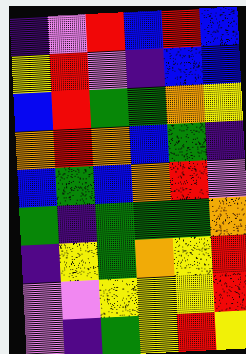[["indigo", "violet", "red", "blue", "red", "blue"], ["yellow", "red", "violet", "indigo", "blue", "blue"], ["blue", "red", "green", "green", "orange", "yellow"], ["orange", "red", "orange", "blue", "green", "indigo"], ["blue", "green", "blue", "orange", "red", "violet"], ["green", "indigo", "green", "green", "green", "orange"], ["indigo", "yellow", "green", "orange", "yellow", "red"], ["violet", "violet", "yellow", "yellow", "yellow", "red"], ["violet", "indigo", "green", "yellow", "red", "yellow"]]